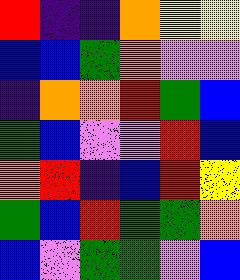[["red", "indigo", "indigo", "orange", "yellow", "yellow"], ["blue", "blue", "green", "orange", "violet", "violet"], ["indigo", "orange", "orange", "red", "green", "blue"], ["green", "blue", "violet", "violet", "red", "blue"], ["orange", "red", "indigo", "blue", "red", "yellow"], ["green", "blue", "red", "green", "green", "orange"], ["blue", "violet", "green", "green", "violet", "blue"]]